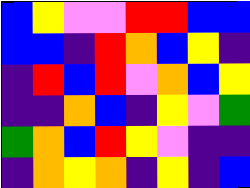[["blue", "yellow", "violet", "violet", "red", "red", "blue", "blue"], ["blue", "blue", "indigo", "red", "orange", "blue", "yellow", "indigo"], ["indigo", "red", "blue", "red", "violet", "orange", "blue", "yellow"], ["indigo", "indigo", "orange", "blue", "indigo", "yellow", "violet", "green"], ["green", "orange", "blue", "red", "yellow", "violet", "indigo", "indigo"], ["indigo", "orange", "yellow", "orange", "indigo", "yellow", "indigo", "blue"]]